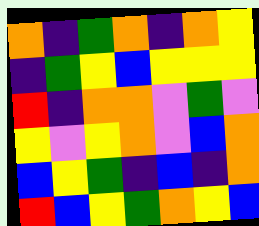[["orange", "indigo", "green", "orange", "indigo", "orange", "yellow"], ["indigo", "green", "yellow", "blue", "yellow", "yellow", "yellow"], ["red", "indigo", "orange", "orange", "violet", "green", "violet"], ["yellow", "violet", "yellow", "orange", "violet", "blue", "orange"], ["blue", "yellow", "green", "indigo", "blue", "indigo", "orange"], ["red", "blue", "yellow", "green", "orange", "yellow", "blue"]]